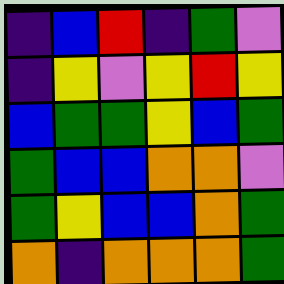[["indigo", "blue", "red", "indigo", "green", "violet"], ["indigo", "yellow", "violet", "yellow", "red", "yellow"], ["blue", "green", "green", "yellow", "blue", "green"], ["green", "blue", "blue", "orange", "orange", "violet"], ["green", "yellow", "blue", "blue", "orange", "green"], ["orange", "indigo", "orange", "orange", "orange", "green"]]